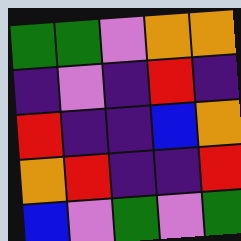[["green", "green", "violet", "orange", "orange"], ["indigo", "violet", "indigo", "red", "indigo"], ["red", "indigo", "indigo", "blue", "orange"], ["orange", "red", "indigo", "indigo", "red"], ["blue", "violet", "green", "violet", "green"]]